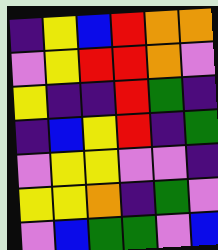[["indigo", "yellow", "blue", "red", "orange", "orange"], ["violet", "yellow", "red", "red", "orange", "violet"], ["yellow", "indigo", "indigo", "red", "green", "indigo"], ["indigo", "blue", "yellow", "red", "indigo", "green"], ["violet", "yellow", "yellow", "violet", "violet", "indigo"], ["yellow", "yellow", "orange", "indigo", "green", "violet"], ["violet", "blue", "green", "green", "violet", "blue"]]